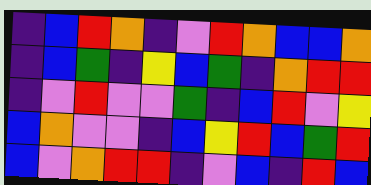[["indigo", "blue", "red", "orange", "indigo", "violet", "red", "orange", "blue", "blue", "orange"], ["indigo", "blue", "green", "indigo", "yellow", "blue", "green", "indigo", "orange", "red", "red"], ["indigo", "violet", "red", "violet", "violet", "green", "indigo", "blue", "red", "violet", "yellow"], ["blue", "orange", "violet", "violet", "indigo", "blue", "yellow", "red", "blue", "green", "red"], ["blue", "violet", "orange", "red", "red", "indigo", "violet", "blue", "indigo", "red", "blue"]]